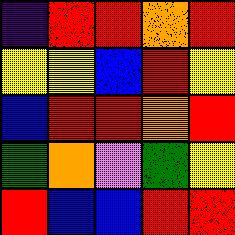[["indigo", "red", "red", "orange", "red"], ["yellow", "yellow", "blue", "red", "yellow"], ["blue", "red", "red", "orange", "red"], ["green", "orange", "violet", "green", "yellow"], ["red", "blue", "blue", "red", "red"]]